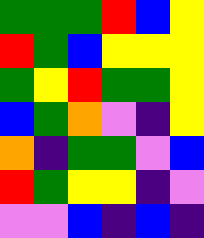[["green", "green", "green", "red", "blue", "yellow"], ["red", "green", "blue", "yellow", "yellow", "yellow"], ["green", "yellow", "red", "green", "green", "yellow"], ["blue", "green", "orange", "violet", "indigo", "yellow"], ["orange", "indigo", "green", "green", "violet", "blue"], ["red", "green", "yellow", "yellow", "indigo", "violet"], ["violet", "violet", "blue", "indigo", "blue", "indigo"]]